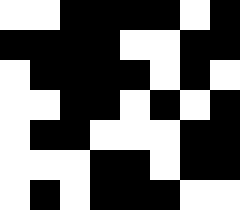[["white", "white", "black", "black", "black", "black", "white", "black"], ["black", "black", "black", "black", "white", "white", "black", "black"], ["white", "black", "black", "black", "black", "white", "black", "white"], ["white", "white", "black", "black", "white", "black", "white", "black"], ["white", "black", "black", "white", "white", "white", "black", "black"], ["white", "white", "white", "black", "black", "white", "black", "black"], ["white", "black", "white", "black", "black", "black", "white", "white"]]